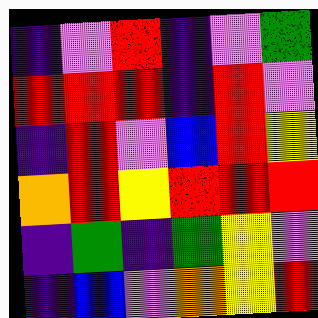[["indigo", "violet", "red", "indigo", "violet", "green"], ["red", "red", "red", "indigo", "red", "violet"], ["indigo", "red", "violet", "blue", "red", "yellow"], ["orange", "red", "yellow", "red", "red", "red"], ["indigo", "green", "indigo", "green", "yellow", "violet"], ["indigo", "blue", "violet", "orange", "yellow", "red"]]